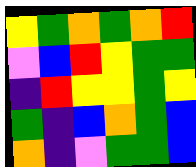[["yellow", "green", "orange", "green", "orange", "red"], ["violet", "blue", "red", "yellow", "green", "green"], ["indigo", "red", "yellow", "yellow", "green", "yellow"], ["green", "indigo", "blue", "orange", "green", "blue"], ["orange", "indigo", "violet", "green", "green", "blue"]]